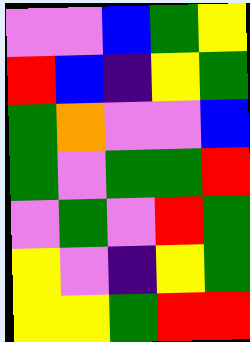[["violet", "violet", "blue", "green", "yellow"], ["red", "blue", "indigo", "yellow", "green"], ["green", "orange", "violet", "violet", "blue"], ["green", "violet", "green", "green", "red"], ["violet", "green", "violet", "red", "green"], ["yellow", "violet", "indigo", "yellow", "green"], ["yellow", "yellow", "green", "red", "red"]]